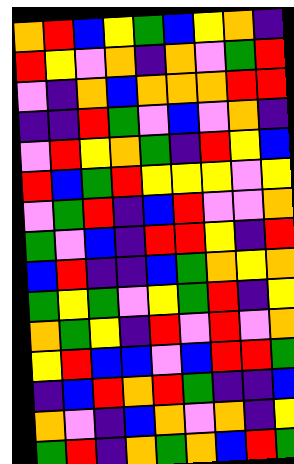[["orange", "red", "blue", "yellow", "green", "blue", "yellow", "orange", "indigo"], ["red", "yellow", "violet", "orange", "indigo", "orange", "violet", "green", "red"], ["violet", "indigo", "orange", "blue", "orange", "orange", "orange", "red", "red"], ["indigo", "indigo", "red", "green", "violet", "blue", "violet", "orange", "indigo"], ["violet", "red", "yellow", "orange", "green", "indigo", "red", "yellow", "blue"], ["red", "blue", "green", "red", "yellow", "yellow", "yellow", "violet", "yellow"], ["violet", "green", "red", "indigo", "blue", "red", "violet", "violet", "orange"], ["green", "violet", "blue", "indigo", "red", "red", "yellow", "indigo", "red"], ["blue", "red", "indigo", "indigo", "blue", "green", "orange", "yellow", "orange"], ["green", "yellow", "green", "violet", "yellow", "green", "red", "indigo", "yellow"], ["orange", "green", "yellow", "indigo", "red", "violet", "red", "violet", "orange"], ["yellow", "red", "blue", "blue", "violet", "blue", "red", "red", "green"], ["indigo", "blue", "red", "orange", "red", "green", "indigo", "indigo", "blue"], ["orange", "violet", "indigo", "blue", "orange", "violet", "orange", "indigo", "yellow"], ["green", "red", "indigo", "orange", "green", "orange", "blue", "red", "green"]]